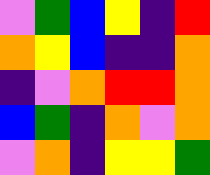[["violet", "green", "blue", "yellow", "indigo", "red"], ["orange", "yellow", "blue", "indigo", "indigo", "orange"], ["indigo", "violet", "orange", "red", "red", "orange"], ["blue", "green", "indigo", "orange", "violet", "orange"], ["violet", "orange", "indigo", "yellow", "yellow", "green"]]